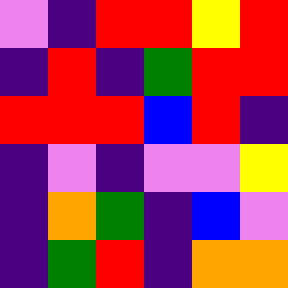[["violet", "indigo", "red", "red", "yellow", "red"], ["indigo", "red", "indigo", "green", "red", "red"], ["red", "red", "red", "blue", "red", "indigo"], ["indigo", "violet", "indigo", "violet", "violet", "yellow"], ["indigo", "orange", "green", "indigo", "blue", "violet"], ["indigo", "green", "red", "indigo", "orange", "orange"]]